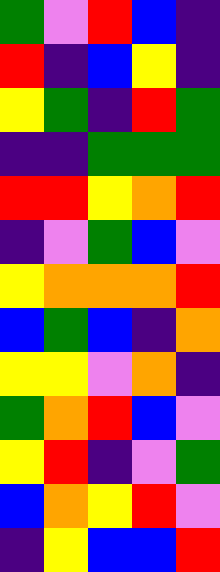[["green", "violet", "red", "blue", "indigo"], ["red", "indigo", "blue", "yellow", "indigo"], ["yellow", "green", "indigo", "red", "green"], ["indigo", "indigo", "green", "green", "green"], ["red", "red", "yellow", "orange", "red"], ["indigo", "violet", "green", "blue", "violet"], ["yellow", "orange", "orange", "orange", "red"], ["blue", "green", "blue", "indigo", "orange"], ["yellow", "yellow", "violet", "orange", "indigo"], ["green", "orange", "red", "blue", "violet"], ["yellow", "red", "indigo", "violet", "green"], ["blue", "orange", "yellow", "red", "violet"], ["indigo", "yellow", "blue", "blue", "red"]]